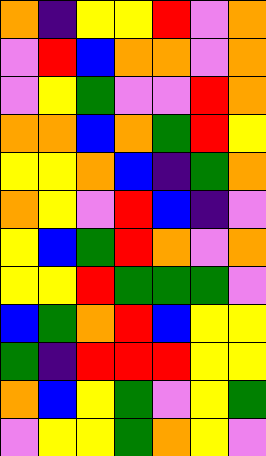[["orange", "indigo", "yellow", "yellow", "red", "violet", "orange"], ["violet", "red", "blue", "orange", "orange", "violet", "orange"], ["violet", "yellow", "green", "violet", "violet", "red", "orange"], ["orange", "orange", "blue", "orange", "green", "red", "yellow"], ["yellow", "yellow", "orange", "blue", "indigo", "green", "orange"], ["orange", "yellow", "violet", "red", "blue", "indigo", "violet"], ["yellow", "blue", "green", "red", "orange", "violet", "orange"], ["yellow", "yellow", "red", "green", "green", "green", "violet"], ["blue", "green", "orange", "red", "blue", "yellow", "yellow"], ["green", "indigo", "red", "red", "red", "yellow", "yellow"], ["orange", "blue", "yellow", "green", "violet", "yellow", "green"], ["violet", "yellow", "yellow", "green", "orange", "yellow", "violet"]]